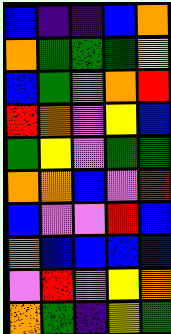[["blue", "indigo", "indigo", "blue", "orange"], ["orange", "green", "green", "green", "yellow"], ["blue", "green", "violet", "orange", "red"], ["red", "orange", "violet", "yellow", "blue"], ["green", "yellow", "violet", "green", "green"], ["orange", "orange", "blue", "violet", "red"], ["blue", "violet", "violet", "red", "blue"], ["orange", "blue", "blue", "blue", "blue"], ["violet", "red", "violet", "yellow", "orange"], ["orange", "green", "indigo", "yellow", "green"]]